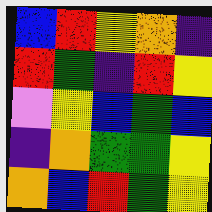[["blue", "red", "yellow", "orange", "indigo"], ["red", "green", "indigo", "red", "yellow"], ["violet", "yellow", "blue", "green", "blue"], ["indigo", "orange", "green", "green", "yellow"], ["orange", "blue", "red", "green", "yellow"]]